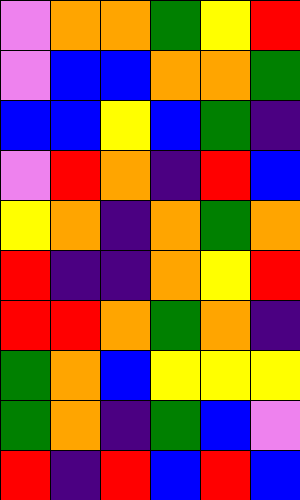[["violet", "orange", "orange", "green", "yellow", "red"], ["violet", "blue", "blue", "orange", "orange", "green"], ["blue", "blue", "yellow", "blue", "green", "indigo"], ["violet", "red", "orange", "indigo", "red", "blue"], ["yellow", "orange", "indigo", "orange", "green", "orange"], ["red", "indigo", "indigo", "orange", "yellow", "red"], ["red", "red", "orange", "green", "orange", "indigo"], ["green", "orange", "blue", "yellow", "yellow", "yellow"], ["green", "orange", "indigo", "green", "blue", "violet"], ["red", "indigo", "red", "blue", "red", "blue"]]